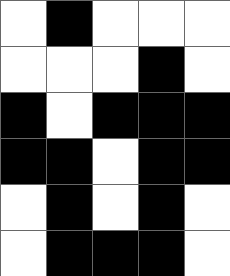[["white", "black", "white", "white", "white"], ["white", "white", "white", "black", "white"], ["black", "white", "black", "black", "black"], ["black", "black", "white", "black", "black"], ["white", "black", "white", "black", "white"], ["white", "black", "black", "black", "white"]]